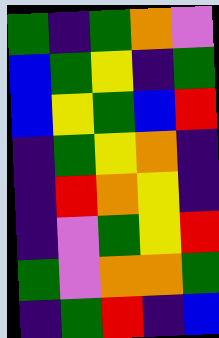[["green", "indigo", "green", "orange", "violet"], ["blue", "green", "yellow", "indigo", "green"], ["blue", "yellow", "green", "blue", "red"], ["indigo", "green", "yellow", "orange", "indigo"], ["indigo", "red", "orange", "yellow", "indigo"], ["indigo", "violet", "green", "yellow", "red"], ["green", "violet", "orange", "orange", "green"], ["indigo", "green", "red", "indigo", "blue"]]